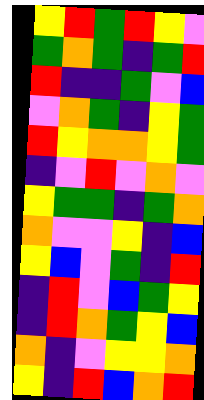[["yellow", "red", "green", "red", "yellow", "violet"], ["green", "orange", "green", "indigo", "green", "red"], ["red", "indigo", "indigo", "green", "violet", "blue"], ["violet", "orange", "green", "indigo", "yellow", "green"], ["red", "yellow", "orange", "orange", "yellow", "green"], ["indigo", "violet", "red", "violet", "orange", "violet"], ["yellow", "green", "green", "indigo", "green", "orange"], ["orange", "violet", "violet", "yellow", "indigo", "blue"], ["yellow", "blue", "violet", "green", "indigo", "red"], ["indigo", "red", "violet", "blue", "green", "yellow"], ["indigo", "red", "orange", "green", "yellow", "blue"], ["orange", "indigo", "violet", "yellow", "yellow", "orange"], ["yellow", "indigo", "red", "blue", "orange", "red"]]